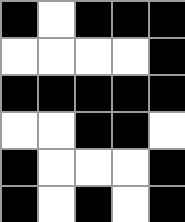[["black", "white", "black", "black", "black"], ["white", "white", "white", "white", "black"], ["black", "black", "black", "black", "black"], ["white", "white", "black", "black", "white"], ["black", "white", "white", "white", "black"], ["black", "white", "black", "white", "black"]]